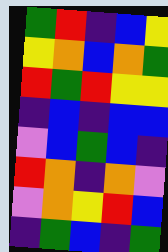[["green", "red", "indigo", "blue", "yellow"], ["yellow", "orange", "blue", "orange", "green"], ["red", "green", "red", "yellow", "yellow"], ["indigo", "blue", "indigo", "blue", "blue"], ["violet", "blue", "green", "blue", "indigo"], ["red", "orange", "indigo", "orange", "violet"], ["violet", "orange", "yellow", "red", "blue"], ["indigo", "green", "blue", "indigo", "green"]]